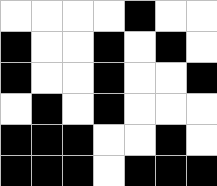[["white", "white", "white", "white", "black", "white", "white"], ["black", "white", "white", "black", "white", "black", "white"], ["black", "white", "white", "black", "white", "white", "black"], ["white", "black", "white", "black", "white", "white", "white"], ["black", "black", "black", "white", "white", "black", "white"], ["black", "black", "black", "white", "black", "black", "black"]]